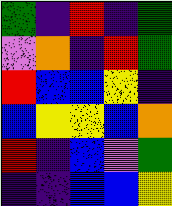[["green", "indigo", "red", "indigo", "green"], ["violet", "orange", "indigo", "red", "green"], ["red", "blue", "blue", "yellow", "indigo"], ["blue", "yellow", "yellow", "blue", "orange"], ["red", "indigo", "blue", "violet", "green"], ["indigo", "indigo", "blue", "blue", "yellow"]]